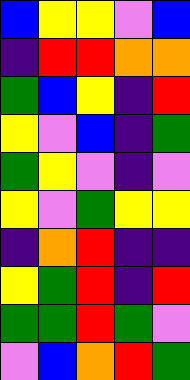[["blue", "yellow", "yellow", "violet", "blue"], ["indigo", "red", "red", "orange", "orange"], ["green", "blue", "yellow", "indigo", "red"], ["yellow", "violet", "blue", "indigo", "green"], ["green", "yellow", "violet", "indigo", "violet"], ["yellow", "violet", "green", "yellow", "yellow"], ["indigo", "orange", "red", "indigo", "indigo"], ["yellow", "green", "red", "indigo", "red"], ["green", "green", "red", "green", "violet"], ["violet", "blue", "orange", "red", "green"]]